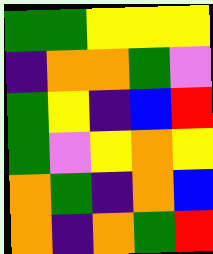[["green", "green", "yellow", "yellow", "yellow"], ["indigo", "orange", "orange", "green", "violet"], ["green", "yellow", "indigo", "blue", "red"], ["green", "violet", "yellow", "orange", "yellow"], ["orange", "green", "indigo", "orange", "blue"], ["orange", "indigo", "orange", "green", "red"]]